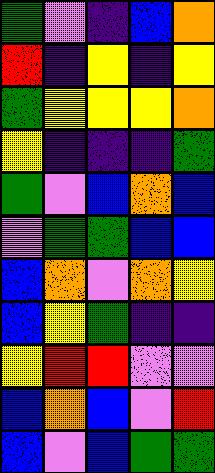[["green", "violet", "indigo", "blue", "orange"], ["red", "indigo", "yellow", "indigo", "yellow"], ["green", "yellow", "yellow", "yellow", "orange"], ["yellow", "indigo", "indigo", "indigo", "green"], ["green", "violet", "blue", "orange", "blue"], ["violet", "green", "green", "blue", "blue"], ["blue", "orange", "violet", "orange", "yellow"], ["blue", "yellow", "green", "indigo", "indigo"], ["yellow", "red", "red", "violet", "violet"], ["blue", "orange", "blue", "violet", "red"], ["blue", "violet", "blue", "green", "green"]]